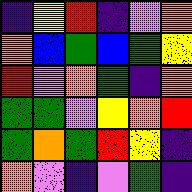[["indigo", "yellow", "red", "indigo", "violet", "orange"], ["orange", "blue", "green", "blue", "green", "yellow"], ["red", "violet", "orange", "green", "indigo", "orange"], ["green", "green", "violet", "yellow", "orange", "red"], ["green", "orange", "green", "red", "yellow", "indigo"], ["orange", "violet", "indigo", "violet", "green", "indigo"]]